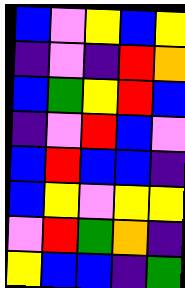[["blue", "violet", "yellow", "blue", "yellow"], ["indigo", "violet", "indigo", "red", "orange"], ["blue", "green", "yellow", "red", "blue"], ["indigo", "violet", "red", "blue", "violet"], ["blue", "red", "blue", "blue", "indigo"], ["blue", "yellow", "violet", "yellow", "yellow"], ["violet", "red", "green", "orange", "indigo"], ["yellow", "blue", "blue", "indigo", "green"]]